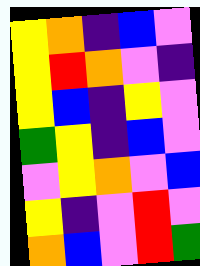[["yellow", "orange", "indigo", "blue", "violet"], ["yellow", "red", "orange", "violet", "indigo"], ["yellow", "blue", "indigo", "yellow", "violet"], ["green", "yellow", "indigo", "blue", "violet"], ["violet", "yellow", "orange", "violet", "blue"], ["yellow", "indigo", "violet", "red", "violet"], ["orange", "blue", "violet", "red", "green"]]